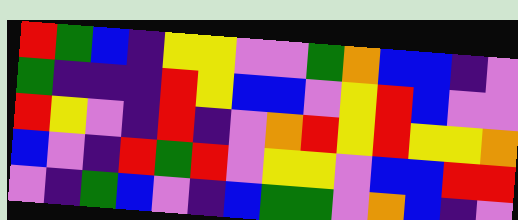[["red", "green", "blue", "indigo", "yellow", "yellow", "violet", "violet", "green", "orange", "blue", "blue", "indigo", "violet"], ["green", "indigo", "indigo", "indigo", "red", "yellow", "blue", "blue", "violet", "yellow", "red", "blue", "violet", "violet"], ["red", "yellow", "violet", "indigo", "red", "indigo", "violet", "orange", "red", "yellow", "red", "yellow", "yellow", "orange"], ["blue", "violet", "indigo", "red", "green", "red", "violet", "yellow", "yellow", "violet", "blue", "blue", "red", "red"], ["violet", "indigo", "green", "blue", "violet", "indigo", "blue", "green", "green", "violet", "orange", "blue", "indigo", "violet"]]